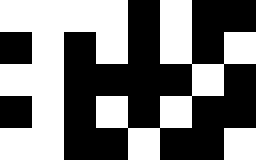[["white", "white", "white", "white", "black", "white", "black", "black"], ["black", "white", "black", "white", "black", "white", "black", "white"], ["white", "white", "black", "black", "black", "black", "white", "black"], ["black", "white", "black", "white", "black", "white", "black", "black"], ["white", "white", "black", "black", "white", "black", "black", "white"]]